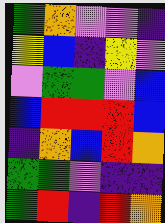[["green", "orange", "violet", "violet", "indigo"], ["yellow", "blue", "indigo", "yellow", "violet"], ["violet", "green", "green", "violet", "blue"], ["blue", "red", "red", "red", "blue"], ["indigo", "orange", "blue", "red", "orange"], ["green", "green", "violet", "indigo", "indigo"], ["green", "red", "indigo", "red", "orange"]]